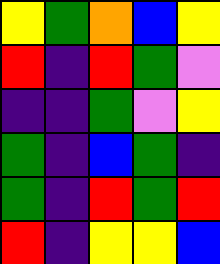[["yellow", "green", "orange", "blue", "yellow"], ["red", "indigo", "red", "green", "violet"], ["indigo", "indigo", "green", "violet", "yellow"], ["green", "indigo", "blue", "green", "indigo"], ["green", "indigo", "red", "green", "red"], ["red", "indigo", "yellow", "yellow", "blue"]]